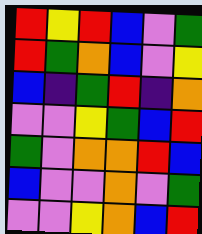[["red", "yellow", "red", "blue", "violet", "green"], ["red", "green", "orange", "blue", "violet", "yellow"], ["blue", "indigo", "green", "red", "indigo", "orange"], ["violet", "violet", "yellow", "green", "blue", "red"], ["green", "violet", "orange", "orange", "red", "blue"], ["blue", "violet", "violet", "orange", "violet", "green"], ["violet", "violet", "yellow", "orange", "blue", "red"]]